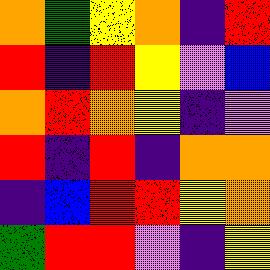[["orange", "green", "yellow", "orange", "indigo", "red"], ["red", "indigo", "red", "yellow", "violet", "blue"], ["orange", "red", "orange", "yellow", "indigo", "violet"], ["red", "indigo", "red", "indigo", "orange", "orange"], ["indigo", "blue", "red", "red", "yellow", "orange"], ["green", "red", "red", "violet", "indigo", "yellow"]]